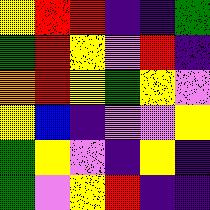[["yellow", "red", "red", "indigo", "indigo", "green"], ["green", "red", "yellow", "violet", "red", "indigo"], ["orange", "red", "yellow", "green", "yellow", "violet"], ["yellow", "blue", "indigo", "violet", "violet", "yellow"], ["green", "yellow", "violet", "indigo", "yellow", "indigo"], ["green", "violet", "yellow", "red", "indigo", "indigo"]]